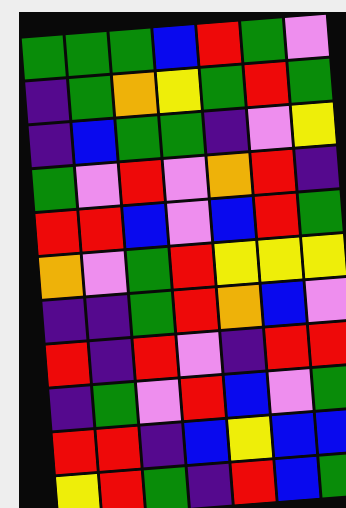[["green", "green", "green", "blue", "red", "green", "violet"], ["indigo", "green", "orange", "yellow", "green", "red", "green"], ["indigo", "blue", "green", "green", "indigo", "violet", "yellow"], ["green", "violet", "red", "violet", "orange", "red", "indigo"], ["red", "red", "blue", "violet", "blue", "red", "green"], ["orange", "violet", "green", "red", "yellow", "yellow", "yellow"], ["indigo", "indigo", "green", "red", "orange", "blue", "violet"], ["red", "indigo", "red", "violet", "indigo", "red", "red"], ["indigo", "green", "violet", "red", "blue", "violet", "green"], ["red", "red", "indigo", "blue", "yellow", "blue", "blue"], ["yellow", "red", "green", "indigo", "red", "blue", "green"]]